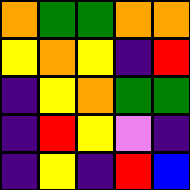[["orange", "green", "green", "orange", "orange"], ["yellow", "orange", "yellow", "indigo", "red"], ["indigo", "yellow", "orange", "green", "green"], ["indigo", "red", "yellow", "violet", "indigo"], ["indigo", "yellow", "indigo", "red", "blue"]]